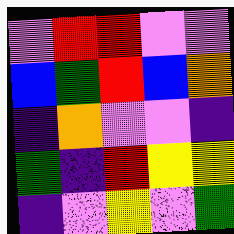[["violet", "red", "red", "violet", "violet"], ["blue", "green", "red", "blue", "orange"], ["indigo", "orange", "violet", "violet", "indigo"], ["green", "indigo", "red", "yellow", "yellow"], ["indigo", "violet", "yellow", "violet", "green"]]